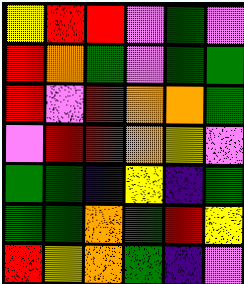[["yellow", "red", "red", "violet", "green", "violet"], ["red", "orange", "green", "violet", "green", "green"], ["red", "violet", "red", "orange", "orange", "green"], ["violet", "red", "red", "orange", "yellow", "violet"], ["green", "green", "indigo", "yellow", "indigo", "green"], ["green", "green", "orange", "green", "red", "yellow"], ["red", "yellow", "orange", "green", "indigo", "violet"]]